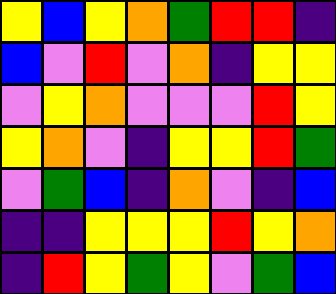[["yellow", "blue", "yellow", "orange", "green", "red", "red", "indigo"], ["blue", "violet", "red", "violet", "orange", "indigo", "yellow", "yellow"], ["violet", "yellow", "orange", "violet", "violet", "violet", "red", "yellow"], ["yellow", "orange", "violet", "indigo", "yellow", "yellow", "red", "green"], ["violet", "green", "blue", "indigo", "orange", "violet", "indigo", "blue"], ["indigo", "indigo", "yellow", "yellow", "yellow", "red", "yellow", "orange"], ["indigo", "red", "yellow", "green", "yellow", "violet", "green", "blue"]]